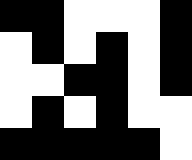[["black", "black", "white", "white", "white", "black"], ["white", "black", "white", "black", "white", "black"], ["white", "white", "black", "black", "white", "black"], ["white", "black", "white", "black", "white", "white"], ["black", "black", "black", "black", "black", "white"]]